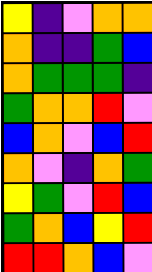[["yellow", "indigo", "violet", "orange", "orange"], ["orange", "indigo", "indigo", "green", "blue"], ["orange", "green", "green", "green", "indigo"], ["green", "orange", "orange", "red", "violet"], ["blue", "orange", "violet", "blue", "red"], ["orange", "violet", "indigo", "orange", "green"], ["yellow", "green", "violet", "red", "blue"], ["green", "orange", "blue", "yellow", "red"], ["red", "red", "orange", "blue", "violet"]]